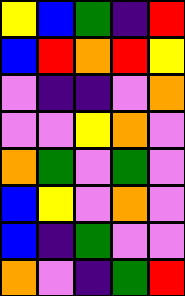[["yellow", "blue", "green", "indigo", "red"], ["blue", "red", "orange", "red", "yellow"], ["violet", "indigo", "indigo", "violet", "orange"], ["violet", "violet", "yellow", "orange", "violet"], ["orange", "green", "violet", "green", "violet"], ["blue", "yellow", "violet", "orange", "violet"], ["blue", "indigo", "green", "violet", "violet"], ["orange", "violet", "indigo", "green", "red"]]